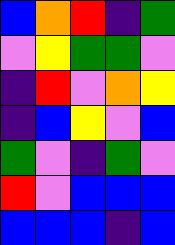[["blue", "orange", "red", "indigo", "green"], ["violet", "yellow", "green", "green", "violet"], ["indigo", "red", "violet", "orange", "yellow"], ["indigo", "blue", "yellow", "violet", "blue"], ["green", "violet", "indigo", "green", "violet"], ["red", "violet", "blue", "blue", "blue"], ["blue", "blue", "blue", "indigo", "blue"]]